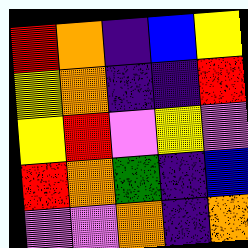[["red", "orange", "indigo", "blue", "yellow"], ["yellow", "orange", "indigo", "indigo", "red"], ["yellow", "red", "violet", "yellow", "violet"], ["red", "orange", "green", "indigo", "blue"], ["violet", "violet", "orange", "indigo", "orange"]]